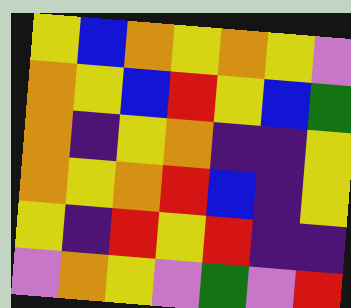[["yellow", "blue", "orange", "yellow", "orange", "yellow", "violet"], ["orange", "yellow", "blue", "red", "yellow", "blue", "green"], ["orange", "indigo", "yellow", "orange", "indigo", "indigo", "yellow"], ["orange", "yellow", "orange", "red", "blue", "indigo", "yellow"], ["yellow", "indigo", "red", "yellow", "red", "indigo", "indigo"], ["violet", "orange", "yellow", "violet", "green", "violet", "red"]]